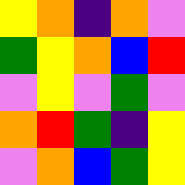[["yellow", "orange", "indigo", "orange", "violet"], ["green", "yellow", "orange", "blue", "red"], ["violet", "yellow", "violet", "green", "violet"], ["orange", "red", "green", "indigo", "yellow"], ["violet", "orange", "blue", "green", "yellow"]]